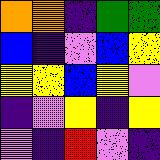[["orange", "orange", "indigo", "green", "green"], ["blue", "indigo", "violet", "blue", "yellow"], ["yellow", "yellow", "blue", "yellow", "violet"], ["indigo", "violet", "yellow", "indigo", "yellow"], ["violet", "indigo", "red", "violet", "indigo"]]